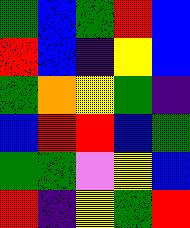[["green", "blue", "green", "red", "blue"], ["red", "blue", "indigo", "yellow", "blue"], ["green", "orange", "yellow", "green", "indigo"], ["blue", "red", "red", "blue", "green"], ["green", "green", "violet", "yellow", "blue"], ["red", "indigo", "yellow", "green", "red"]]